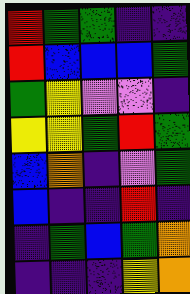[["red", "green", "green", "indigo", "indigo"], ["red", "blue", "blue", "blue", "green"], ["green", "yellow", "violet", "violet", "indigo"], ["yellow", "yellow", "green", "red", "green"], ["blue", "orange", "indigo", "violet", "green"], ["blue", "indigo", "indigo", "red", "indigo"], ["indigo", "green", "blue", "green", "orange"], ["indigo", "indigo", "indigo", "yellow", "orange"]]